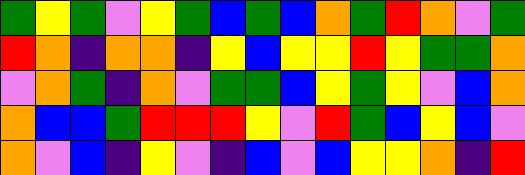[["green", "yellow", "green", "violet", "yellow", "green", "blue", "green", "blue", "orange", "green", "red", "orange", "violet", "green"], ["red", "orange", "indigo", "orange", "orange", "indigo", "yellow", "blue", "yellow", "yellow", "red", "yellow", "green", "green", "orange"], ["violet", "orange", "green", "indigo", "orange", "violet", "green", "green", "blue", "yellow", "green", "yellow", "violet", "blue", "orange"], ["orange", "blue", "blue", "green", "red", "red", "red", "yellow", "violet", "red", "green", "blue", "yellow", "blue", "violet"], ["orange", "violet", "blue", "indigo", "yellow", "violet", "indigo", "blue", "violet", "blue", "yellow", "yellow", "orange", "indigo", "red"]]